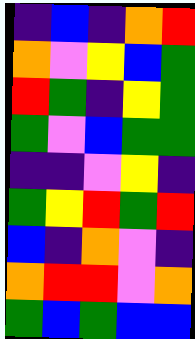[["indigo", "blue", "indigo", "orange", "red"], ["orange", "violet", "yellow", "blue", "green"], ["red", "green", "indigo", "yellow", "green"], ["green", "violet", "blue", "green", "green"], ["indigo", "indigo", "violet", "yellow", "indigo"], ["green", "yellow", "red", "green", "red"], ["blue", "indigo", "orange", "violet", "indigo"], ["orange", "red", "red", "violet", "orange"], ["green", "blue", "green", "blue", "blue"]]